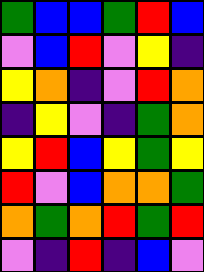[["green", "blue", "blue", "green", "red", "blue"], ["violet", "blue", "red", "violet", "yellow", "indigo"], ["yellow", "orange", "indigo", "violet", "red", "orange"], ["indigo", "yellow", "violet", "indigo", "green", "orange"], ["yellow", "red", "blue", "yellow", "green", "yellow"], ["red", "violet", "blue", "orange", "orange", "green"], ["orange", "green", "orange", "red", "green", "red"], ["violet", "indigo", "red", "indigo", "blue", "violet"]]